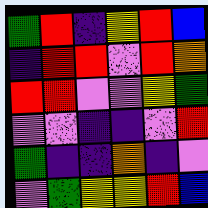[["green", "red", "indigo", "yellow", "red", "blue"], ["indigo", "red", "red", "violet", "red", "orange"], ["red", "red", "violet", "violet", "yellow", "green"], ["violet", "violet", "indigo", "indigo", "violet", "red"], ["green", "indigo", "indigo", "orange", "indigo", "violet"], ["violet", "green", "yellow", "yellow", "red", "blue"]]